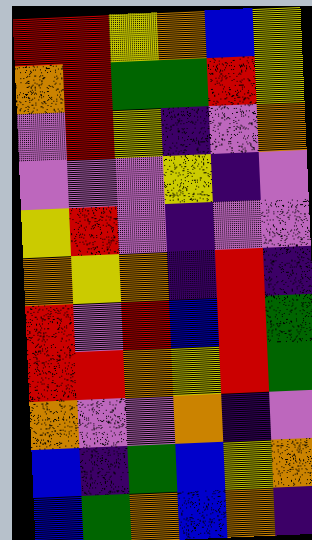[["red", "red", "yellow", "orange", "blue", "yellow"], ["orange", "red", "green", "green", "red", "yellow"], ["violet", "red", "yellow", "indigo", "violet", "orange"], ["violet", "violet", "violet", "yellow", "indigo", "violet"], ["yellow", "red", "violet", "indigo", "violet", "violet"], ["orange", "yellow", "orange", "indigo", "red", "indigo"], ["red", "violet", "red", "blue", "red", "green"], ["red", "red", "orange", "yellow", "red", "green"], ["orange", "violet", "violet", "orange", "indigo", "violet"], ["blue", "indigo", "green", "blue", "yellow", "orange"], ["blue", "green", "orange", "blue", "orange", "indigo"]]